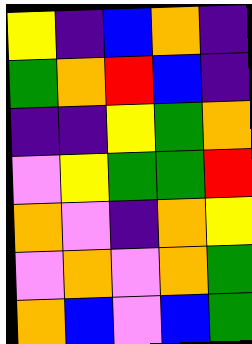[["yellow", "indigo", "blue", "orange", "indigo"], ["green", "orange", "red", "blue", "indigo"], ["indigo", "indigo", "yellow", "green", "orange"], ["violet", "yellow", "green", "green", "red"], ["orange", "violet", "indigo", "orange", "yellow"], ["violet", "orange", "violet", "orange", "green"], ["orange", "blue", "violet", "blue", "green"]]